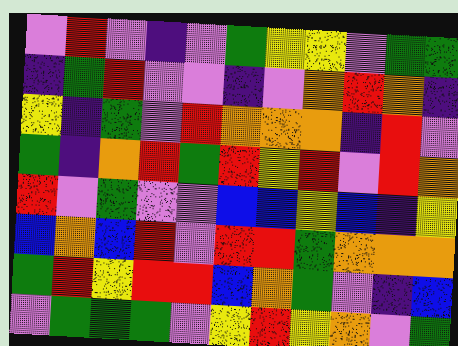[["violet", "red", "violet", "indigo", "violet", "green", "yellow", "yellow", "violet", "green", "green"], ["indigo", "green", "red", "violet", "violet", "indigo", "violet", "orange", "red", "orange", "indigo"], ["yellow", "indigo", "green", "violet", "red", "orange", "orange", "orange", "indigo", "red", "violet"], ["green", "indigo", "orange", "red", "green", "red", "yellow", "red", "violet", "red", "orange"], ["red", "violet", "green", "violet", "violet", "blue", "blue", "yellow", "blue", "indigo", "yellow"], ["blue", "orange", "blue", "red", "violet", "red", "red", "green", "orange", "orange", "orange"], ["green", "red", "yellow", "red", "red", "blue", "orange", "green", "violet", "indigo", "blue"], ["violet", "green", "green", "green", "violet", "yellow", "red", "yellow", "orange", "violet", "green"]]